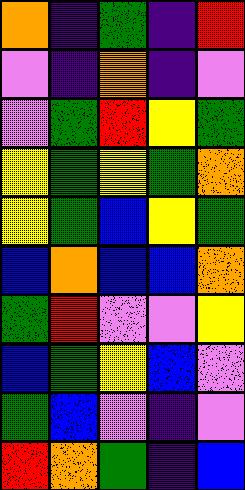[["orange", "indigo", "green", "indigo", "red"], ["violet", "indigo", "orange", "indigo", "violet"], ["violet", "green", "red", "yellow", "green"], ["yellow", "green", "yellow", "green", "orange"], ["yellow", "green", "blue", "yellow", "green"], ["blue", "orange", "blue", "blue", "orange"], ["green", "red", "violet", "violet", "yellow"], ["blue", "green", "yellow", "blue", "violet"], ["green", "blue", "violet", "indigo", "violet"], ["red", "orange", "green", "indigo", "blue"]]